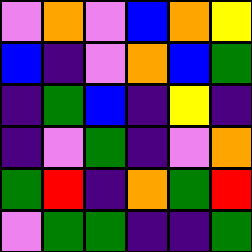[["violet", "orange", "violet", "blue", "orange", "yellow"], ["blue", "indigo", "violet", "orange", "blue", "green"], ["indigo", "green", "blue", "indigo", "yellow", "indigo"], ["indigo", "violet", "green", "indigo", "violet", "orange"], ["green", "red", "indigo", "orange", "green", "red"], ["violet", "green", "green", "indigo", "indigo", "green"]]